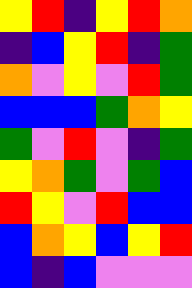[["yellow", "red", "indigo", "yellow", "red", "orange"], ["indigo", "blue", "yellow", "red", "indigo", "green"], ["orange", "violet", "yellow", "violet", "red", "green"], ["blue", "blue", "blue", "green", "orange", "yellow"], ["green", "violet", "red", "violet", "indigo", "green"], ["yellow", "orange", "green", "violet", "green", "blue"], ["red", "yellow", "violet", "red", "blue", "blue"], ["blue", "orange", "yellow", "blue", "yellow", "red"], ["blue", "indigo", "blue", "violet", "violet", "violet"]]